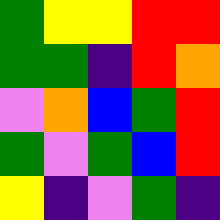[["green", "yellow", "yellow", "red", "red"], ["green", "green", "indigo", "red", "orange"], ["violet", "orange", "blue", "green", "red"], ["green", "violet", "green", "blue", "red"], ["yellow", "indigo", "violet", "green", "indigo"]]